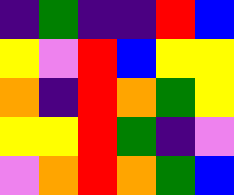[["indigo", "green", "indigo", "indigo", "red", "blue"], ["yellow", "violet", "red", "blue", "yellow", "yellow"], ["orange", "indigo", "red", "orange", "green", "yellow"], ["yellow", "yellow", "red", "green", "indigo", "violet"], ["violet", "orange", "red", "orange", "green", "blue"]]